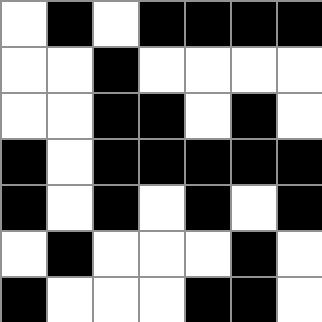[["white", "black", "white", "black", "black", "black", "black"], ["white", "white", "black", "white", "white", "white", "white"], ["white", "white", "black", "black", "white", "black", "white"], ["black", "white", "black", "black", "black", "black", "black"], ["black", "white", "black", "white", "black", "white", "black"], ["white", "black", "white", "white", "white", "black", "white"], ["black", "white", "white", "white", "black", "black", "white"]]